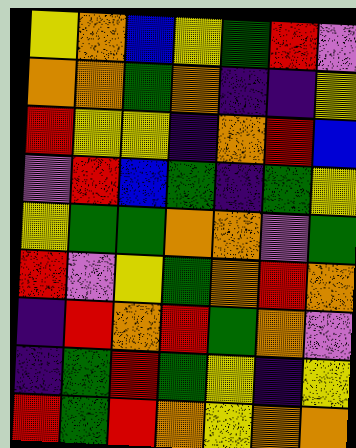[["yellow", "orange", "blue", "yellow", "green", "red", "violet"], ["orange", "orange", "green", "orange", "indigo", "indigo", "yellow"], ["red", "yellow", "yellow", "indigo", "orange", "red", "blue"], ["violet", "red", "blue", "green", "indigo", "green", "yellow"], ["yellow", "green", "green", "orange", "orange", "violet", "green"], ["red", "violet", "yellow", "green", "orange", "red", "orange"], ["indigo", "red", "orange", "red", "green", "orange", "violet"], ["indigo", "green", "red", "green", "yellow", "indigo", "yellow"], ["red", "green", "red", "orange", "yellow", "orange", "orange"]]